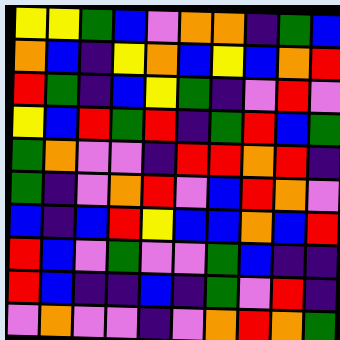[["yellow", "yellow", "green", "blue", "violet", "orange", "orange", "indigo", "green", "blue"], ["orange", "blue", "indigo", "yellow", "orange", "blue", "yellow", "blue", "orange", "red"], ["red", "green", "indigo", "blue", "yellow", "green", "indigo", "violet", "red", "violet"], ["yellow", "blue", "red", "green", "red", "indigo", "green", "red", "blue", "green"], ["green", "orange", "violet", "violet", "indigo", "red", "red", "orange", "red", "indigo"], ["green", "indigo", "violet", "orange", "red", "violet", "blue", "red", "orange", "violet"], ["blue", "indigo", "blue", "red", "yellow", "blue", "blue", "orange", "blue", "red"], ["red", "blue", "violet", "green", "violet", "violet", "green", "blue", "indigo", "indigo"], ["red", "blue", "indigo", "indigo", "blue", "indigo", "green", "violet", "red", "indigo"], ["violet", "orange", "violet", "violet", "indigo", "violet", "orange", "red", "orange", "green"]]